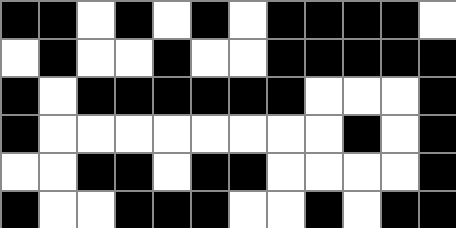[["black", "black", "white", "black", "white", "black", "white", "black", "black", "black", "black", "white"], ["white", "black", "white", "white", "black", "white", "white", "black", "black", "black", "black", "black"], ["black", "white", "black", "black", "black", "black", "black", "black", "white", "white", "white", "black"], ["black", "white", "white", "white", "white", "white", "white", "white", "white", "black", "white", "black"], ["white", "white", "black", "black", "white", "black", "black", "white", "white", "white", "white", "black"], ["black", "white", "white", "black", "black", "black", "white", "white", "black", "white", "black", "black"]]